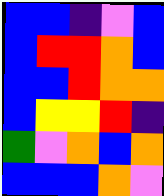[["blue", "blue", "indigo", "violet", "blue"], ["blue", "red", "red", "orange", "blue"], ["blue", "blue", "red", "orange", "orange"], ["blue", "yellow", "yellow", "red", "indigo"], ["green", "violet", "orange", "blue", "orange"], ["blue", "blue", "blue", "orange", "violet"]]